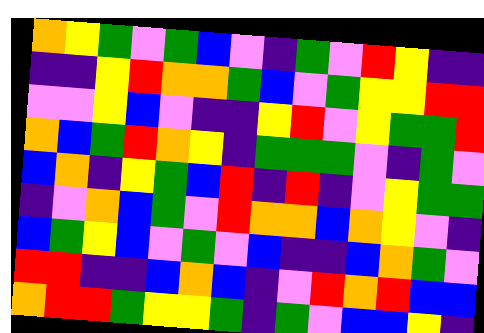[["orange", "yellow", "green", "violet", "green", "blue", "violet", "indigo", "green", "violet", "red", "yellow", "indigo", "indigo"], ["indigo", "indigo", "yellow", "red", "orange", "orange", "green", "blue", "violet", "green", "yellow", "yellow", "red", "red"], ["violet", "violet", "yellow", "blue", "violet", "indigo", "indigo", "yellow", "red", "violet", "yellow", "green", "green", "red"], ["orange", "blue", "green", "red", "orange", "yellow", "indigo", "green", "green", "green", "violet", "indigo", "green", "violet"], ["blue", "orange", "indigo", "yellow", "green", "blue", "red", "indigo", "red", "indigo", "violet", "yellow", "green", "green"], ["indigo", "violet", "orange", "blue", "green", "violet", "red", "orange", "orange", "blue", "orange", "yellow", "violet", "indigo"], ["blue", "green", "yellow", "blue", "violet", "green", "violet", "blue", "indigo", "indigo", "blue", "orange", "green", "violet"], ["red", "red", "indigo", "indigo", "blue", "orange", "blue", "indigo", "violet", "red", "orange", "red", "blue", "blue"], ["orange", "red", "red", "green", "yellow", "yellow", "green", "indigo", "green", "violet", "blue", "blue", "yellow", "indigo"]]